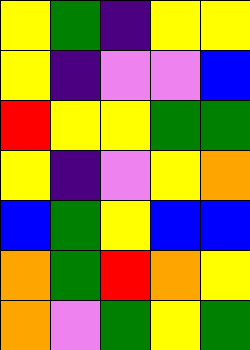[["yellow", "green", "indigo", "yellow", "yellow"], ["yellow", "indigo", "violet", "violet", "blue"], ["red", "yellow", "yellow", "green", "green"], ["yellow", "indigo", "violet", "yellow", "orange"], ["blue", "green", "yellow", "blue", "blue"], ["orange", "green", "red", "orange", "yellow"], ["orange", "violet", "green", "yellow", "green"]]